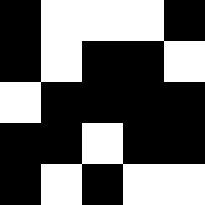[["black", "white", "white", "white", "black"], ["black", "white", "black", "black", "white"], ["white", "black", "black", "black", "black"], ["black", "black", "white", "black", "black"], ["black", "white", "black", "white", "white"]]